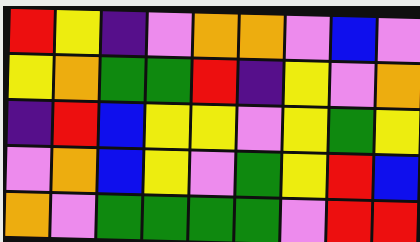[["red", "yellow", "indigo", "violet", "orange", "orange", "violet", "blue", "violet"], ["yellow", "orange", "green", "green", "red", "indigo", "yellow", "violet", "orange"], ["indigo", "red", "blue", "yellow", "yellow", "violet", "yellow", "green", "yellow"], ["violet", "orange", "blue", "yellow", "violet", "green", "yellow", "red", "blue"], ["orange", "violet", "green", "green", "green", "green", "violet", "red", "red"]]